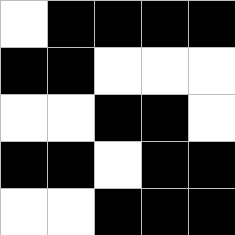[["white", "black", "black", "black", "black"], ["black", "black", "white", "white", "white"], ["white", "white", "black", "black", "white"], ["black", "black", "white", "black", "black"], ["white", "white", "black", "black", "black"]]